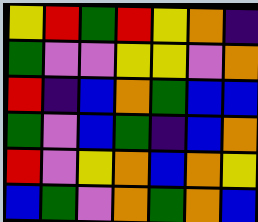[["yellow", "red", "green", "red", "yellow", "orange", "indigo"], ["green", "violet", "violet", "yellow", "yellow", "violet", "orange"], ["red", "indigo", "blue", "orange", "green", "blue", "blue"], ["green", "violet", "blue", "green", "indigo", "blue", "orange"], ["red", "violet", "yellow", "orange", "blue", "orange", "yellow"], ["blue", "green", "violet", "orange", "green", "orange", "blue"]]